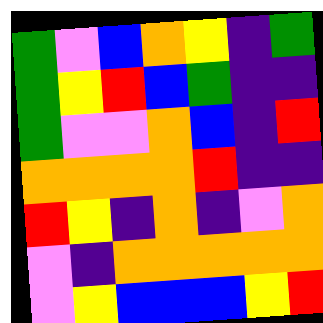[["green", "violet", "blue", "orange", "yellow", "indigo", "green"], ["green", "yellow", "red", "blue", "green", "indigo", "indigo"], ["green", "violet", "violet", "orange", "blue", "indigo", "red"], ["orange", "orange", "orange", "orange", "red", "indigo", "indigo"], ["red", "yellow", "indigo", "orange", "indigo", "violet", "orange"], ["violet", "indigo", "orange", "orange", "orange", "orange", "orange"], ["violet", "yellow", "blue", "blue", "blue", "yellow", "red"]]